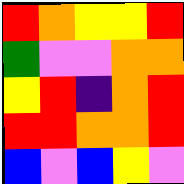[["red", "orange", "yellow", "yellow", "red"], ["green", "violet", "violet", "orange", "orange"], ["yellow", "red", "indigo", "orange", "red"], ["red", "red", "orange", "orange", "red"], ["blue", "violet", "blue", "yellow", "violet"]]